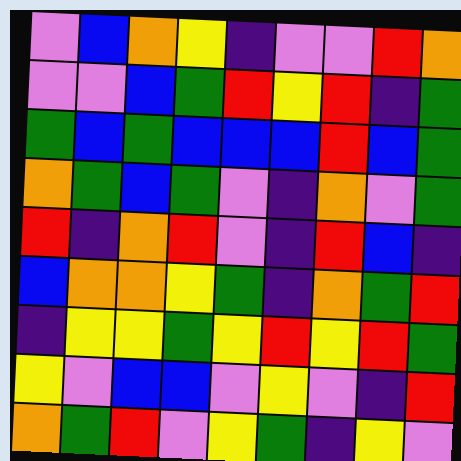[["violet", "blue", "orange", "yellow", "indigo", "violet", "violet", "red", "orange"], ["violet", "violet", "blue", "green", "red", "yellow", "red", "indigo", "green"], ["green", "blue", "green", "blue", "blue", "blue", "red", "blue", "green"], ["orange", "green", "blue", "green", "violet", "indigo", "orange", "violet", "green"], ["red", "indigo", "orange", "red", "violet", "indigo", "red", "blue", "indigo"], ["blue", "orange", "orange", "yellow", "green", "indigo", "orange", "green", "red"], ["indigo", "yellow", "yellow", "green", "yellow", "red", "yellow", "red", "green"], ["yellow", "violet", "blue", "blue", "violet", "yellow", "violet", "indigo", "red"], ["orange", "green", "red", "violet", "yellow", "green", "indigo", "yellow", "violet"]]